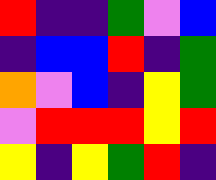[["red", "indigo", "indigo", "green", "violet", "blue"], ["indigo", "blue", "blue", "red", "indigo", "green"], ["orange", "violet", "blue", "indigo", "yellow", "green"], ["violet", "red", "red", "red", "yellow", "red"], ["yellow", "indigo", "yellow", "green", "red", "indigo"]]